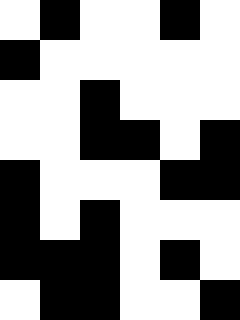[["white", "black", "white", "white", "black", "white"], ["black", "white", "white", "white", "white", "white"], ["white", "white", "black", "white", "white", "white"], ["white", "white", "black", "black", "white", "black"], ["black", "white", "white", "white", "black", "black"], ["black", "white", "black", "white", "white", "white"], ["black", "black", "black", "white", "black", "white"], ["white", "black", "black", "white", "white", "black"]]